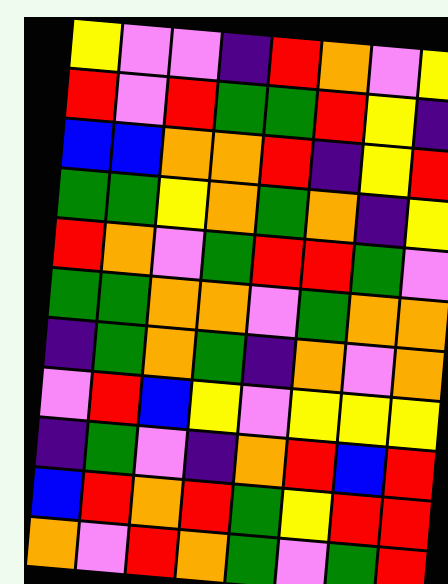[["yellow", "violet", "violet", "indigo", "red", "orange", "violet", "yellow"], ["red", "violet", "red", "green", "green", "red", "yellow", "indigo"], ["blue", "blue", "orange", "orange", "red", "indigo", "yellow", "red"], ["green", "green", "yellow", "orange", "green", "orange", "indigo", "yellow"], ["red", "orange", "violet", "green", "red", "red", "green", "violet"], ["green", "green", "orange", "orange", "violet", "green", "orange", "orange"], ["indigo", "green", "orange", "green", "indigo", "orange", "violet", "orange"], ["violet", "red", "blue", "yellow", "violet", "yellow", "yellow", "yellow"], ["indigo", "green", "violet", "indigo", "orange", "red", "blue", "red"], ["blue", "red", "orange", "red", "green", "yellow", "red", "red"], ["orange", "violet", "red", "orange", "green", "violet", "green", "red"]]